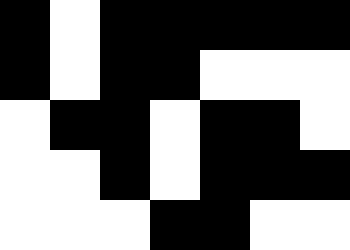[["black", "white", "black", "black", "black", "black", "black"], ["black", "white", "black", "black", "white", "white", "white"], ["white", "black", "black", "white", "black", "black", "white"], ["white", "white", "black", "white", "black", "black", "black"], ["white", "white", "white", "black", "black", "white", "white"]]